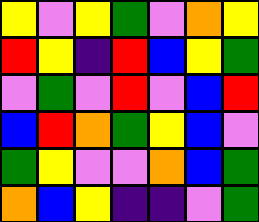[["yellow", "violet", "yellow", "green", "violet", "orange", "yellow"], ["red", "yellow", "indigo", "red", "blue", "yellow", "green"], ["violet", "green", "violet", "red", "violet", "blue", "red"], ["blue", "red", "orange", "green", "yellow", "blue", "violet"], ["green", "yellow", "violet", "violet", "orange", "blue", "green"], ["orange", "blue", "yellow", "indigo", "indigo", "violet", "green"]]